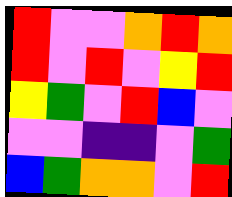[["red", "violet", "violet", "orange", "red", "orange"], ["red", "violet", "red", "violet", "yellow", "red"], ["yellow", "green", "violet", "red", "blue", "violet"], ["violet", "violet", "indigo", "indigo", "violet", "green"], ["blue", "green", "orange", "orange", "violet", "red"]]